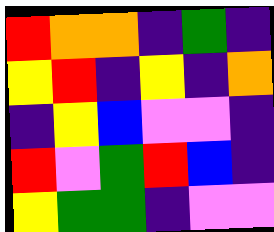[["red", "orange", "orange", "indigo", "green", "indigo"], ["yellow", "red", "indigo", "yellow", "indigo", "orange"], ["indigo", "yellow", "blue", "violet", "violet", "indigo"], ["red", "violet", "green", "red", "blue", "indigo"], ["yellow", "green", "green", "indigo", "violet", "violet"]]